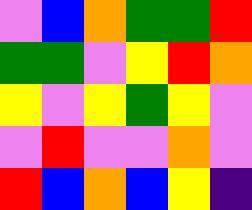[["violet", "blue", "orange", "green", "green", "red"], ["green", "green", "violet", "yellow", "red", "orange"], ["yellow", "violet", "yellow", "green", "yellow", "violet"], ["violet", "red", "violet", "violet", "orange", "violet"], ["red", "blue", "orange", "blue", "yellow", "indigo"]]